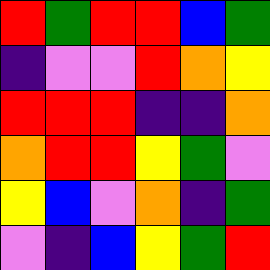[["red", "green", "red", "red", "blue", "green"], ["indigo", "violet", "violet", "red", "orange", "yellow"], ["red", "red", "red", "indigo", "indigo", "orange"], ["orange", "red", "red", "yellow", "green", "violet"], ["yellow", "blue", "violet", "orange", "indigo", "green"], ["violet", "indigo", "blue", "yellow", "green", "red"]]